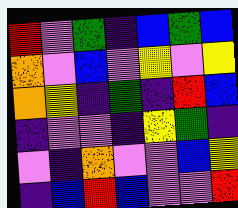[["red", "violet", "green", "indigo", "blue", "green", "blue"], ["orange", "violet", "blue", "violet", "yellow", "violet", "yellow"], ["orange", "yellow", "indigo", "green", "indigo", "red", "blue"], ["indigo", "violet", "violet", "indigo", "yellow", "green", "indigo"], ["violet", "indigo", "orange", "violet", "violet", "blue", "yellow"], ["indigo", "blue", "red", "blue", "violet", "violet", "red"]]